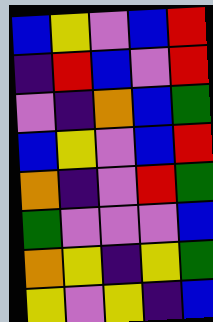[["blue", "yellow", "violet", "blue", "red"], ["indigo", "red", "blue", "violet", "red"], ["violet", "indigo", "orange", "blue", "green"], ["blue", "yellow", "violet", "blue", "red"], ["orange", "indigo", "violet", "red", "green"], ["green", "violet", "violet", "violet", "blue"], ["orange", "yellow", "indigo", "yellow", "green"], ["yellow", "violet", "yellow", "indigo", "blue"]]